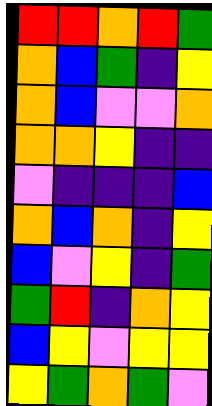[["red", "red", "orange", "red", "green"], ["orange", "blue", "green", "indigo", "yellow"], ["orange", "blue", "violet", "violet", "orange"], ["orange", "orange", "yellow", "indigo", "indigo"], ["violet", "indigo", "indigo", "indigo", "blue"], ["orange", "blue", "orange", "indigo", "yellow"], ["blue", "violet", "yellow", "indigo", "green"], ["green", "red", "indigo", "orange", "yellow"], ["blue", "yellow", "violet", "yellow", "yellow"], ["yellow", "green", "orange", "green", "violet"]]